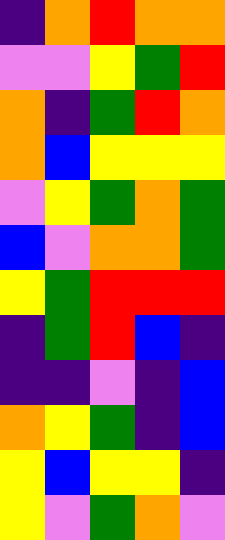[["indigo", "orange", "red", "orange", "orange"], ["violet", "violet", "yellow", "green", "red"], ["orange", "indigo", "green", "red", "orange"], ["orange", "blue", "yellow", "yellow", "yellow"], ["violet", "yellow", "green", "orange", "green"], ["blue", "violet", "orange", "orange", "green"], ["yellow", "green", "red", "red", "red"], ["indigo", "green", "red", "blue", "indigo"], ["indigo", "indigo", "violet", "indigo", "blue"], ["orange", "yellow", "green", "indigo", "blue"], ["yellow", "blue", "yellow", "yellow", "indigo"], ["yellow", "violet", "green", "orange", "violet"]]